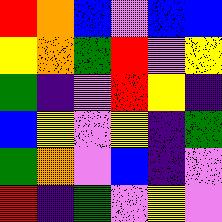[["red", "orange", "blue", "violet", "blue", "blue"], ["yellow", "orange", "green", "red", "violet", "yellow"], ["green", "indigo", "violet", "red", "yellow", "indigo"], ["blue", "yellow", "violet", "yellow", "indigo", "green"], ["green", "orange", "violet", "blue", "indigo", "violet"], ["red", "indigo", "green", "violet", "yellow", "violet"]]